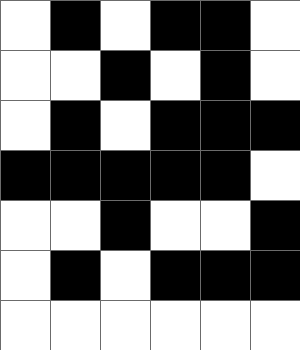[["white", "black", "white", "black", "black", "white"], ["white", "white", "black", "white", "black", "white"], ["white", "black", "white", "black", "black", "black"], ["black", "black", "black", "black", "black", "white"], ["white", "white", "black", "white", "white", "black"], ["white", "black", "white", "black", "black", "black"], ["white", "white", "white", "white", "white", "white"]]